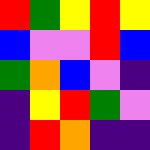[["red", "green", "yellow", "red", "yellow"], ["blue", "violet", "violet", "red", "blue"], ["green", "orange", "blue", "violet", "indigo"], ["indigo", "yellow", "red", "green", "violet"], ["indigo", "red", "orange", "indigo", "indigo"]]